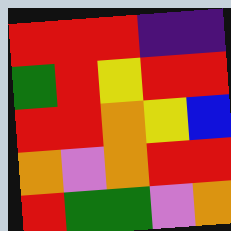[["red", "red", "red", "indigo", "indigo"], ["green", "red", "yellow", "red", "red"], ["red", "red", "orange", "yellow", "blue"], ["orange", "violet", "orange", "red", "red"], ["red", "green", "green", "violet", "orange"]]